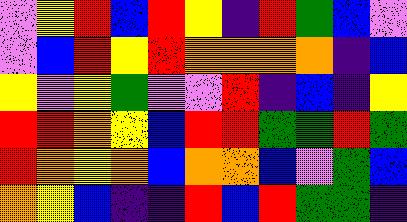[["violet", "yellow", "red", "blue", "red", "yellow", "indigo", "red", "green", "blue", "violet"], ["violet", "blue", "red", "yellow", "red", "orange", "orange", "orange", "orange", "indigo", "blue"], ["yellow", "violet", "yellow", "green", "violet", "violet", "red", "indigo", "blue", "indigo", "yellow"], ["red", "red", "orange", "yellow", "blue", "red", "red", "green", "green", "red", "green"], ["red", "orange", "yellow", "orange", "blue", "orange", "orange", "blue", "violet", "green", "blue"], ["orange", "yellow", "blue", "indigo", "indigo", "red", "blue", "red", "green", "green", "indigo"]]